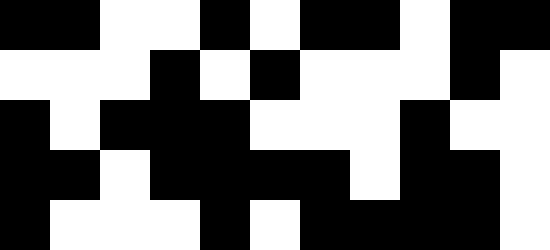[["black", "black", "white", "white", "black", "white", "black", "black", "white", "black", "black"], ["white", "white", "white", "black", "white", "black", "white", "white", "white", "black", "white"], ["black", "white", "black", "black", "black", "white", "white", "white", "black", "white", "white"], ["black", "black", "white", "black", "black", "black", "black", "white", "black", "black", "white"], ["black", "white", "white", "white", "black", "white", "black", "black", "black", "black", "white"]]